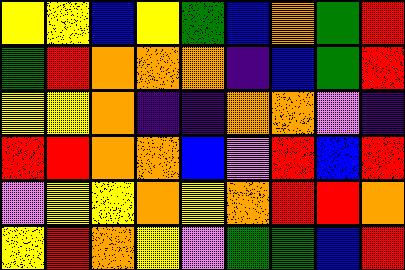[["yellow", "yellow", "blue", "yellow", "green", "blue", "orange", "green", "red"], ["green", "red", "orange", "orange", "orange", "indigo", "blue", "green", "red"], ["yellow", "yellow", "orange", "indigo", "indigo", "orange", "orange", "violet", "indigo"], ["red", "red", "orange", "orange", "blue", "violet", "red", "blue", "red"], ["violet", "yellow", "yellow", "orange", "yellow", "orange", "red", "red", "orange"], ["yellow", "red", "orange", "yellow", "violet", "green", "green", "blue", "red"]]